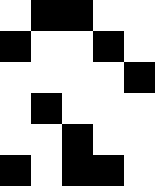[["white", "black", "black", "white", "white"], ["black", "white", "white", "black", "white"], ["white", "white", "white", "white", "black"], ["white", "black", "white", "white", "white"], ["white", "white", "black", "white", "white"], ["black", "white", "black", "black", "white"]]